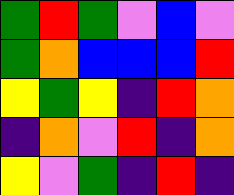[["green", "red", "green", "violet", "blue", "violet"], ["green", "orange", "blue", "blue", "blue", "red"], ["yellow", "green", "yellow", "indigo", "red", "orange"], ["indigo", "orange", "violet", "red", "indigo", "orange"], ["yellow", "violet", "green", "indigo", "red", "indigo"]]